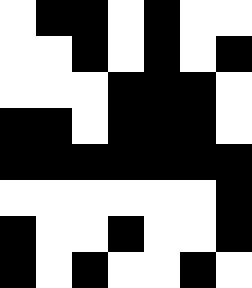[["white", "black", "black", "white", "black", "white", "white"], ["white", "white", "black", "white", "black", "white", "black"], ["white", "white", "white", "black", "black", "black", "white"], ["black", "black", "white", "black", "black", "black", "white"], ["black", "black", "black", "black", "black", "black", "black"], ["white", "white", "white", "white", "white", "white", "black"], ["black", "white", "white", "black", "white", "white", "black"], ["black", "white", "black", "white", "white", "black", "white"]]